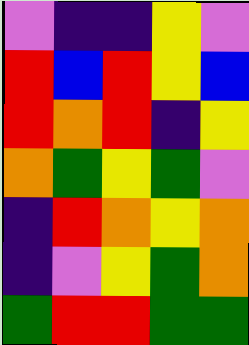[["violet", "indigo", "indigo", "yellow", "violet"], ["red", "blue", "red", "yellow", "blue"], ["red", "orange", "red", "indigo", "yellow"], ["orange", "green", "yellow", "green", "violet"], ["indigo", "red", "orange", "yellow", "orange"], ["indigo", "violet", "yellow", "green", "orange"], ["green", "red", "red", "green", "green"]]